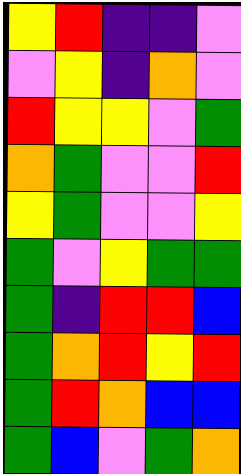[["yellow", "red", "indigo", "indigo", "violet"], ["violet", "yellow", "indigo", "orange", "violet"], ["red", "yellow", "yellow", "violet", "green"], ["orange", "green", "violet", "violet", "red"], ["yellow", "green", "violet", "violet", "yellow"], ["green", "violet", "yellow", "green", "green"], ["green", "indigo", "red", "red", "blue"], ["green", "orange", "red", "yellow", "red"], ["green", "red", "orange", "blue", "blue"], ["green", "blue", "violet", "green", "orange"]]